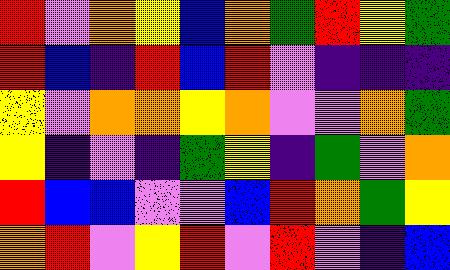[["red", "violet", "orange", "yellow", "blue", "orange", "green", "red", "yellow", "green"], ["red", "blue", "indigo", "red", "blue", "red", "violet", "indigo", "indigo", "indigo"], ["yellow", "violet", "orange", "orange", "yellow", "orange", "violet", "violet", "orange", "green"], ["yellow", "indigo", "violet", "indigo", "green", "yellow", "indigo", "green", "violet", "orange"], ["red", "blue", "blue", "violet", "violet", "blue", "red", "orange", "green", "yellow"], ["orange", "red", "violet", "yellow", "red", "violet", "red", "violet", "indigo", "blue"]]